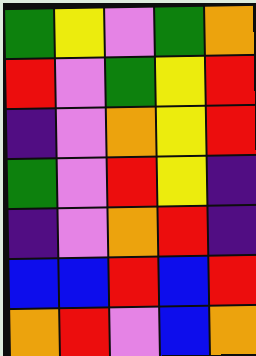[["green", "yellow", "violet", "green", "orange"], ["red", "violet", "green", "yellow", "red"], ["indigo", "violet", "orange", "yellow", "red"], ["green", "violet", "red", "yellow", "indigo"], ["indigo", "violet", "orange", "red", "indigo"], ["blue", "blue", "red", "blue", "red"], ["orange", "red", "violet", "blue", "orange"]]